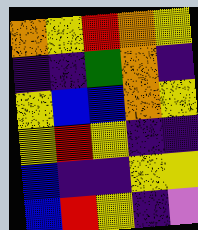[["orange", "yellow", "red", "orange", "yellow"], ["indigo", "indigo", "green", "orange", "indigo"], ["yellow", "blue", "blue", "orange", "yellow"], ["yellow", "red", "yellow", "indigo", "indigo"], ["blue", "indigo", "indigo", "yellow", "yellow"], ["blue", "red", "yellow", "indigo", "violet"]]